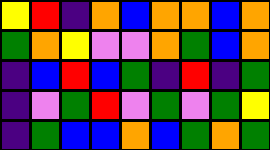[["yellow", "red", "indigo", "orange", "blue", "orange", "orange", "blue", "orange"], ["green", "orange", "yellow", "violet", "violet", "orange", "green", "blue", "orange"], ["indigo", "blue", "red", "blue", "green", "indigo", "red", "indigo", "green"], ["indigo", "violet", "green", "red", "violet", "green", "violet", "green", "yellow"], ["indigo", "green", "blue", "blue", "orange", "blue", "green", "orange", "green"]]